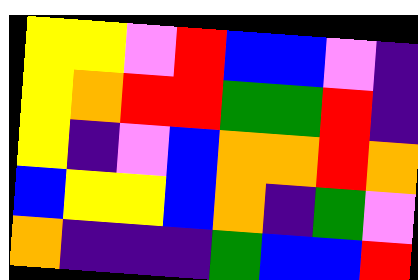[["yellow", "yellow", "violet", "red", "blue", "blue", "violet", "indigo"], ["yellow", "orange", "red", "red", "green", "green", "red", "indigo"], ["yellow", "indigo", "violet", "blue", "orange", "orange", "red", "orange"], ["blue", "yellow", "yellow", "blue", "orange", "indigo", "green", "violet"], ["orange", "indigo", "indigo", "indigo", "green", "blue", "blue", "red"]]